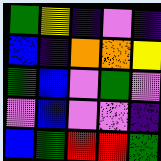[["green", "yellow", "indigo", "violet", "indigo"], ["blue", "indigo", "orange", "orange", "yellow"], ["green", "blue", "violet", "green", "violet"], ["violet", "blue", "violet", "violet", "indigo"], ["blue", "green", "red", "red", "green"]]